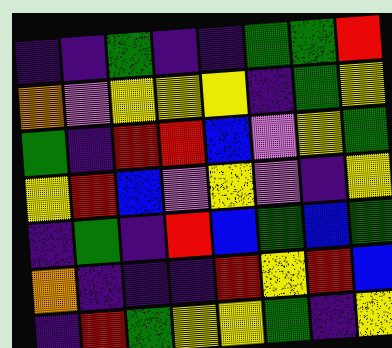[["indigo", "indigo", "green", "indigo", "indigo", "green", "green", "red"], ["orange", "violet", "yellow", "yellow", "yellow", "indigo", "green", "yellow"], ["green", "indigo", "red", "red", "blue", "violet", "yellow", "green"], ["yellow", "red", "blue", "violet", "yellow", "violet", "indigo", "yellow"], ["indigo", "green", "indigo", "red", "blue", "green", "blue", "green"], ["orange", "indigo", "indigo", "indigo", "red", "yellow", "red", "blue"], ["indigo", "red", "green", "yellow", "yellow", "green", "indigo", "yellow"]]